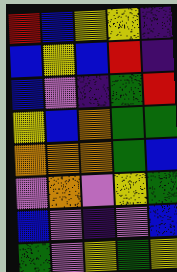[["red", "blue", "yellow", "yellow", "indigo"], ["blue", "yellow", "blue", "red", "indigo"], ["blue", "violet", "indigo", "green", "red"], ["yellow", "blue", "orange", "green", "green"], ["orange", "orange", "orange", "green", "blue"], ["violet", "orange", "violet", "yellow", "green"], ["blue", "violet", "indigo", "violet", "blue"], ["green", "violet", "yellow", "green", "yellow"]]